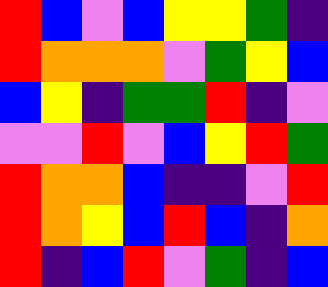[["red", "blue", "violet", "blue", "yellow", "yellow", "green", "indigo"], ["red", "orange", "orange", "orange", "violet", "green", "yellow", "blue"], ["blue", "yellow", "indigo", "green", "green", "red", "indigo", "violet"], ["violet", "violet", "red", "violet", "blue", "yellow", "red", "green"], ["red", "orange", "orange", "blue", "indigo", "indigo", "violet", "red"], ["red", "orange", "yellow", "blue", "red", "blue", "indigo", "orange"], ["red", "indigo", "blue", "red", "violet", "green", "indigo", "blue"]]